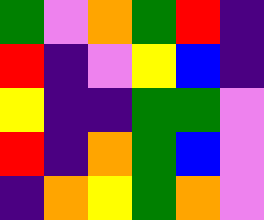[["green", "violet", "orange", "green", "red", "indigo"], ["red", "indigo", "violet", "yellow", "blue", "indigo"], ["yellow", "indigo", "indigo", "green", "green", "violet"], ["red", "indigo", "orange", "green", "blue", "violet"], ["indigo", "orange", "yellow", "green", "orange", "violet"]]